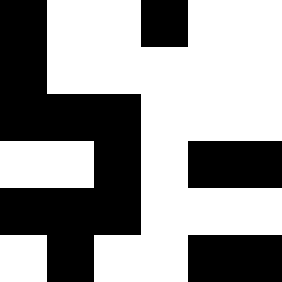[["black", "white", "white", "black", "white", "white"], ["black", "white", "white", "white", "white", "white"], ["black", "black", "black", "white", "white", "white"], ["white", "white", "black", "white", "black", "black"], ["black", "black", "black", "white", "white", "white"], ["white", "black", "white", "white", "black", "black"]]